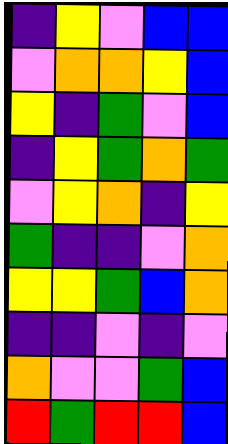[["indigo", "yellow", "violet", "blue", "blue"], ["violet", "orange", "orange", "yellow", "blue"], ["yellow", "indigo", "green", "violet", "blue"], ["indigo", "yellow", "green", "orange", "green"], ["violet", "yellow", "orange", "indigo", "yellow"], ["green", "indigo", "indigo", "violet", "orange"], ["yellow", "yellow", "green", "blue", "orange"], ["indigo", "indigo", "violet", "indigo", "violet"], ["orange", "violet", "violet", "green", "blue"], ["red", "green", "red", "red", "blue"]]